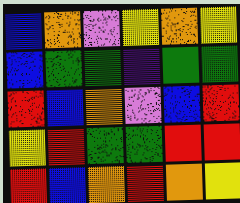[["blue", "orange", "violet", "yellow", "orange", "yellow"], ["blue", "green", "green", "indigo", "green", "green"], ["red", "blue", "orange", "violet", "blue", "red"], ["yellow", "red", "green", "green", "red", "red"], ["red", "blue", "orange", "red", "orange", "yellow"]]